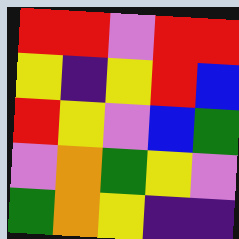[["red", "red", "violet", "red", "red"], ["yellow", "indigo", "yellow", "red", "blue"], ["red", "yellow", "violet", "blue", "green"], ["violet", "orange", "green", "yellow", "violet"], ["green", "orange", "yellow", "indigo", "indigo"]]